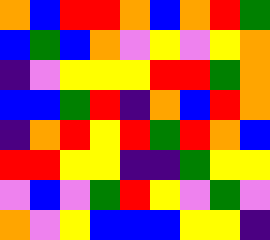[["orange", "blue", "red", "red", "orange", "blue", "orange", "red", "green"], ["blue", "green", "blue", "orange", "violet", "yellow", "violet", "yellow", "orange"], ["indigo", "violet", "yellow", "yellow", "yellow", "red", "red", "green", "orange"], ["blue", "blue", "green", "red", "indigo", "orange", "blue", "red", "orange"], ["indigo", "orange", "red", "yellow", "red", "green", "red", "orange", "blue"], ["red", "red", "yellow", "yellow", "indigo", "indigo", "green", "yellow", "yellow"], ["violet", "blue", "violet", "green", "red", "yellow", "violet", "green", "violet"], ["orange", "violet", "yellow", "blue", "blue", "blue", "yellow", "yellow", "indigo"]]